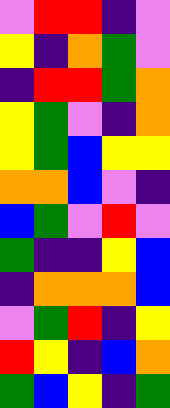[["violet", "red", "red", "indigo", "violet"], ["yellow", "indigo", "orange", "green", "violet"], ["indigo", "red", "red", "green", "orange"], ["yellow", "green", "violet", "indigo", "orange"], ["yellow", "green", "blue", "yellow", "yellow"], ["orange", "orange", "blue", "violet", "indigo"], ["blue", "green", "violet", "red", "violet"], ["green", "indigo", "indigo", "yellow", "blue"], ["indigo", "orange", "orange", "orange", "blue"], ["violet", "green", "red", "indigo", "yellow"], ["red", "yellow", "indigo", "blue", "orange"], ["green", "blue", "yellow", "indigo", "green"]]